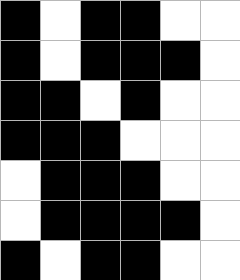[["black", "white", "black", "black", "white", "white"], ["black", "white", "black", "black", "black", "white"], ["black", "black", "white", "black", "white", "white"], ["black", "black", "black", "white", "white", "white"], ["white", "black", "black", "black", "white", "white"], ["white", "black", "black", "black", "black", "white"], ["black", "white", "black", "black", "white", "white"]]